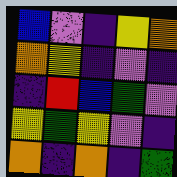[["blue", "violet", "indigo", "yellow", "orange"], ["orange", "yellow", "indigo", "violet", "indigo"], ["indigo", "red", "blue", "green", "violet"], ["yellow", "green", "yellow", "violet", "indigo"], ["orange", "indigo", "orange", "indigo", "green"]]